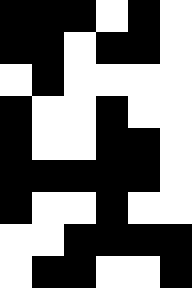[["black", "black", "black", "white", "black", "white"], ["black", "black", "white", "black", "black", "white"], ["white", "black", "white", "white", "white", "white"], ["black", "white", "white", "black", "white", "white"], ["black", "white", "white", "black", "black", "white"], ["black", "black", "black", "black", "black", "white"], ["black", "white", "white", "black", "white", "white"], ["white", "white", "black", "black", "black", "black"], ["white", "black", "black", "white", "white", "black"]]